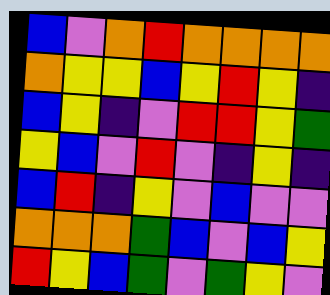[["blue", "violet", "orange", "red", "orange", "orange", "orange", "orange"], ["orange", "yellow", "yellow", "blue", "yellow", "red", "yellow", "indigo"], ["blue", "yellow", "indigo", "violet", "red", "red", "yellow", "green"], ["yellow", "blue", "violet", "red", "violet", "indigo", "yellow", "indigo"], ["blue", "red", "indigo", "yellow", "violet", "blue", "violet", "violet"], ["orange", "orange", "orange", "green", "blue", "violet", "blue", "yellow"], ["red", "yellow", "blue", "green", "violet", "green", "yellow", "violet"]]